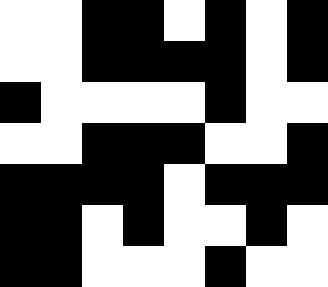[["white", "white", "black", "black", "white", "black", "white", "black"], ["white", "white", "black", "black", "black", "black", "white", "black"], ["black", "white", "white", "white", "white", "black", "white", "white"], ["white", "white", "black", "black", "black", "white", "white", "black"], ["black", "black", "black", "black", "white", "black", "black", "black"], ["black", "black", "white", "black", "white", "white", "black", "white"], ["black", "black", "white", "white", "white", "black", "white", "white"]]